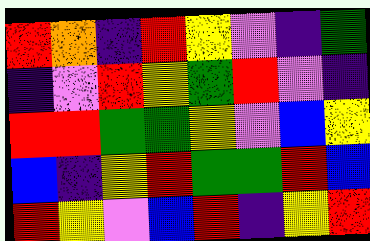[["red", "orange", "indigo", "red", "yellow", "violet", "indigo", "green"], ["indigo", "violet", "red", "yellow", "green", "red", "violet", "indigo"], ["red", "red", "green", "green", "yellow", "violet", "blue", "yellow"], ["blue", "indigo", "yellow", "red", "green", "green", "red", "blue"], ["red", "yellow", "violet", "blue", "red", "indigo", "yellow", "red"]]